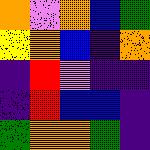[["orange", "violet", "orange", "blue", "green"], ["yellow", "orange", "blue", "indigo", "orange"], ["indigo", "red", "violet", "indigo", "indigo"], ["indigo", "red", "blue", "blue", "indigo"], ["green", "orange", "orange", "green", "indigo"]]